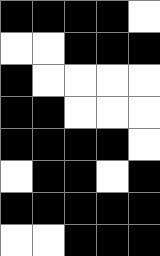[["black", "black", "black", "black", "white"], ["white", "white", "black", "black", "black"], ["black", "white", "white", "white", "white"], ["black", "black", "white", "white", "white"], ["black", "black", "black", "black", "white"], ["white", "black", "black", "white", "black"], ["black", "black", "black", "black", "black"], ["white", "white", "black", "black", "black"]]